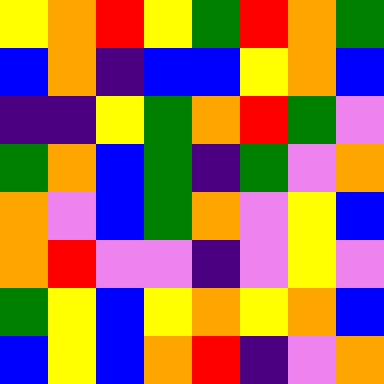[["yellow", "orange", "red", "yellow", "green", "red", "orange", "green"], ["blue", "orange", "indigo", "blue", "blue", "yellow", "orange", "blue"], ["indigo", "indigo", "yellow", "green", "orange", "red", "green", "violet"], ["green", "orange", "blue", "green", "indigo", "green", "violet", "orange"], ["orange", "violet", "blue", "green", "orange", "violet", "yellow", "blue"], ["orange", "red", "violet", "violet", "indigo", "violet", "yellow", "violet"], ["green", "yellow", "blue", "yellow", "orange", "yellow", "orange", "blue"], ["blue", "yellow", "blue", "orange", "red", "indigo", "violet", "orange"]]